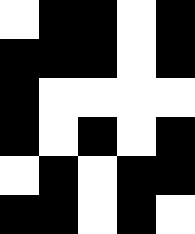[["white", "black", "black", "white", "black"], ["black", "black", "black", "white", "black"], ["black", "white", "white", "white", "white"], ["black", "white", "black", "white", "black"], ["white", "black", "white", "black", "black"], ["black", "black", "white", "black", "white"]]